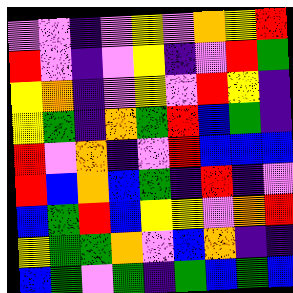[["violet", "violet", "indigo", "violet", "yellow", "violet", "orange", "yellow", "red"], ["red", "violet", "indigo", "violet", "yellow", "indigo", "violet", "red", "green"], ["yellow", "orange", "indigo", "violet", "yellow", "violet", "red", "yellow", "indigo"], ["yellow", "green", "indigo", "orange", "green", "red", "blue", "green", "indigo"], ["red", "violet", "orange", "indigo", "violet", "red", "blue", "blue", "blue"], ["red", "blue", "orange", "blue", "green", "indigo", "red", "indigo", "violet"], ["blue", "green", "red", "blue", "yellow", "yellow", "violet", "orange", "red"], ["yellow", "green", "green", "orange", "violet", "blue", "orange", "indigo", "indigo"], ["blue", "green", "violet", "green", "indigo", "green", "blue", "green", "blue"]]